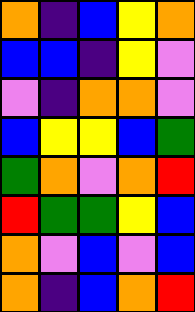[["orange", "indigo", "blue", "yellow", "orange"], ["blue", "blue", "indigo", "yellow", "violet"], ["violet", "indigo", "orange", "orange", "violet"], ["blue", "yellow", "yellow", "blue", "green"], ["green", "orange", "violet", "orange", "red"], ["red", "green", "green", "yellow", "blue"], ["orange", "violet", "blue", "violet", "blue"], ["orange", "indigo", "blue", "orange", "red"]]